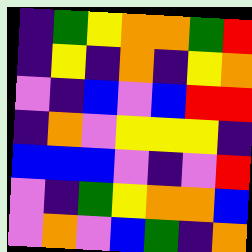[["indigo", "green", "yellow", "orange", "orange", "green", "red"], ["indigo", "yellow", "indigo", "orange", "indigo", "yellow", "orange"], ["violet", "indigo", "blue", "violet", "blue", "red", "red"], ["indigo", "orange", "violet", "yellow", "yellow", "yellow", "indigo"], ["blue", "blue", "blue", "violet", "indigo", "violet", "red"], ["violet", "indigo", "green", "yellow", "orange", "orange", "blue"], ["violet", "orange", "violet", "blue", "green", "indigo", "orange"]]